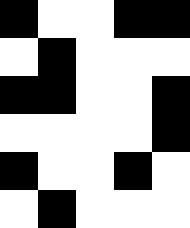[["black", "white", "white", "black", "black"], ["white", "black", "white", "white", "white"], ["black", "black", "white", "white", "black"], ["white", "white", "white", "white", "black"], ["black", "white", "white", "black", "white"], ["white", "black", "white", "white", "white"]]